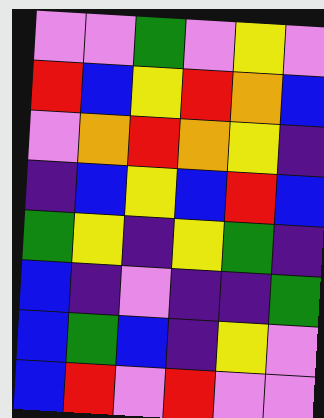[["violet", "violet", "green", "violet", "yellow", "violet"], ["red", "blue", "yellow", "red", "orange", "blue"], ["violet", "orange", "red", "orange", "yellow", "indigo"], ["indigo", "blue", "yellow", "blue", "red", "blue"], ["green", "yellow", "indigo", "yellow", "green", "indigo"], ["blue", "indigo", "violet", "indigo", "indigo", "green"], ["blue", "green", "blue", "indigo", "yellow", "violet"], ["blue", "red", "violet", "red", "violet", "violet"]]